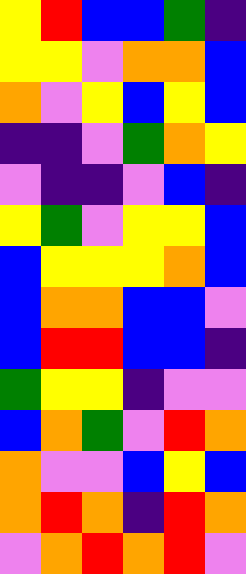[["yellow", "red", "blue", "blue", "green", "indigo"], ["yellow", "yellow", "violet", "orange", "orange", "blue"], ["orange", "violet", "yellow", "blue", "yellow", "blue"], ["indigo", "indigo", "violet", "green", "orange", "yellow"], ["violet", "indigo", "indigo", "violet", "blue", "indigo"], ["yellow", "green", "violet", "yellow", "yellow", "blue"], ["blue", "yellow", "yellow", "yellow", "orange", "blue"], ["blue", "orange", "orange", "blue", "blue", "violet"], ["blue", "red", "red", "blue", "blue", "indigo"], ["green", "yellow", "yellow", "indigo", "violet", "violet"], ["blue", "orange", "green", "violet", "red", "orange"], ["orange", "violet", "violet", "blue", "yellow", "blue"], ["orange", "red", "orange", "indigo", "red", "orange"], ["violet", "orange", "red", "orange", "red", "violet"]]